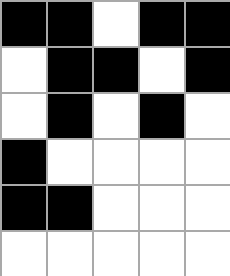[["black", "black", "white", "black", "black"], ["white", "black", "black", "white", "black"], ["white", "black", "white", "black", "white"], ["black", "white", "white", "white", "white"], ["black", "black", "white", "white", "white"], ["white", "white", "white", "white", "white"]]